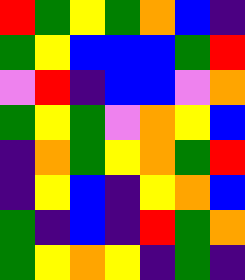[["red", "green", "yellow", "green", "orange", "blue", "indigo"], ["green", "yellow", "blue", "blue", "blue", "green", "red"], ["violet", "red", "indigo", "blue", "blue", "violet", "orange"], ["green", "yellow", "green", "violet", "orange", "yellow", "blue"], ["indigo", "orange", "green", "yellow", "orange", "green", "red"], ["indigo", "yellow", "blue", "indigo", "yellow", "orange", "blue"], ["green", "indigo", "blue", "indigo", "red", "green", "orange"], ["green", "yellow", "orange", "yellow", "indigo", "green", "indigo"]]